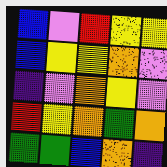[["blue", "violet", "red", "yellow", "yellow"], ["blue", "yellow", "yellow", "orange", "violet"], ["indigo", "violet", "orange", "yellow", "violet"], ["red", "yellow", "orange", "green", "orange"], ["green", "green", "blue", "orange", "indigo"]]